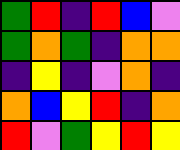[["green", "red", "indigo", "red", "blue", "violet"], ["green", "orange", "green", "indigo", "orange", "orange"], ["indigo", "yellow", "indigo", "violet", "orange", "indigo"], ["orange", "blue", "yellow", "red", "indigo", "orange"], ["red", "violet", "green", "yellow", "red", "yellow"]]